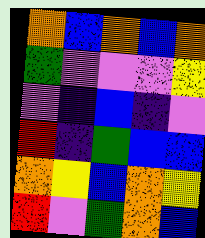[["orange", "blue", "orange", "blue", "orange"], ["green", "violet", "violet", "violet", "yellow"], ["violet", "indigo", "blue", "indigo", "violet"], ["red", "indigo", "green", "blue", "blue"], ["orange", "yellow", "blue", "orange", "yellow"], ["red", "violet", "green", "orange", "blue"]]